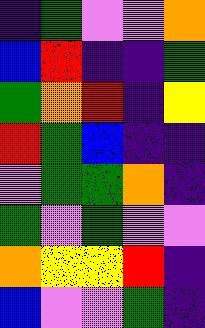[["indigo", "green", "violet", "violet", "orange"], ["blue", "red", "indigo", "indigo", "green"], ["green", "orange", "red", "indigo", "yellow"], ["red", "green", "blue", "indigo", "indigo"], ["violet", "green", "green", "orange", "indigo"], ["green", "violet", "green", "violet", "violet"], ["orange", "yellow", "yellow", "red", "indigo"], ["blue", "violet", "violet", "green", "indigo"]]